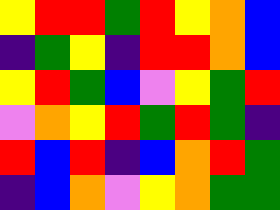[["yellow", "red", "red", "green", "red", "yellow", "orange", "blue"], ["indigo", "green", "yellow", "indigo", "red", "red", "orange", "blue"], ["yellow", "red", "green", "blue", "violet", "yellow", "green", "red"], ["violet", "orange", "yellow", "red", "green", "red", "green", "indigo"], ["red", "blue", "red", "indigo", "blue", "orange", "red", "green"], ["indigo", "blue", "orange", "violet", "yellow", "orange", "green", "green"]]